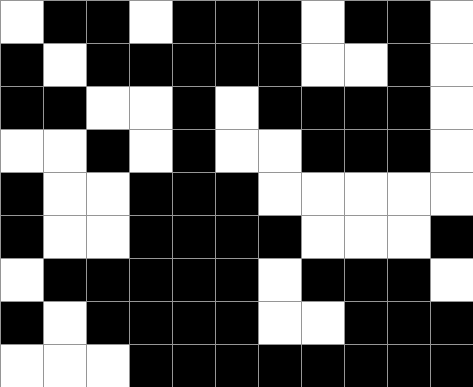[["white", "black", "black", "white", "black", "black", "black", "white", "black", "black", "white"], ["black", "white", "black", "black", "black", "black", "black", "white", "white", "black", "white"], ["black", "black", "white", "white", "black", "white", "black", "black", "black", "black", "white"], ["white", "white", "black", "white", "black", "white", "white", "black", "black", "black", "white"], ["black", "white", "white", "black", "black", "black", "white", "white", "white", "white", "white"], ["black", "white", "white", "black", "black", "black", "black", "white", "white", "white", "black"], ["white", "black", "black", "black", "black", "black", "white", "black", "black", "black", "white"], ["black", "white", "black", "black", "black", "black", "white", "white", "black", "black", "black"], ["white", "white", "white", "black", "black", "black", "black", "black", "black", "black", "black"]]